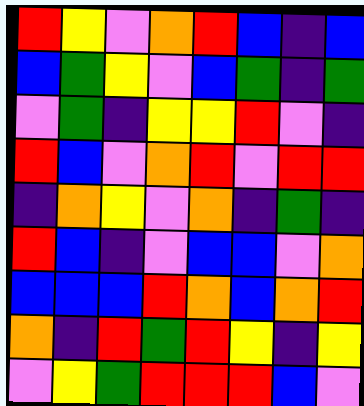[["red", "yellow", "violet", "orange", "red", "blue", "indigo", "blue"], ["blue", "green", "yellow", "violet", "blue", "green", "indigo", "green"], ["violet", "green", "indigo", "yellow", "yellow", "red", "violet", "indigo"], ["red", "blue", "violet", "orange", "red", "violet", "red", "red"], ["indigo", "orange", "yellow", "violet", "orange", "indigo", "green", "indigo"], ["red", "blue", "indigo", "violet", "blue", "blue", "violet", "orange"], ["blue", "blue", "blue", "red", "orange", "blue", "orange", "red"], ["orange", "indigo", "red", "green", "red", "yellow", "indigo", "yellow"], ["violet", "yellow", "green", "red", "red", "red", "blue", "violet"]]